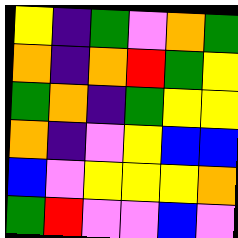[["yellow", "indigo", "green", "violet", "orange", "green"], ["orange", "indigo", "orange", "red", "green", "yellow"], ["green", "orange", "indigo", "green", "yellow", "yellow"], ["orange", "indigo", "violet", "yellow", "blue", "blue"], ["blue", "violet", "yellow", "yellow", "yellow", "orange"], ["green", "red", "violet", "violet", "blue", "violet"]]